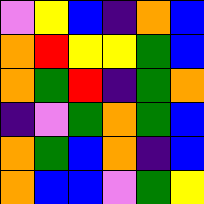[["violet", "yellow", "blue", "indigo", "orange", "blue"], ["orange", "red", "yellow", "yellow", "green", "blue"], ["orange", "green", "red", "indigo", "green", "orange"], ["indigo", "violet", "green", "orange", "green", "blue"], ["orange", "green", "blue", "orange", "indigo", "blue"], ["orange", "blue", "blue", "violet", "green", "yellow"]]